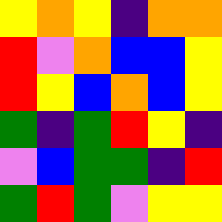[["yellow", "orange", "yellow", "indigo", "orange", "orange"], ["red", "violet", "orange", "blue", "blue", "yellow"], ["red", "yellow", "blue", "orange", "blue", "yellow"], ["green", "indigo", "green", "red", "yellow", "indigo"], ["violet", "blue", "green", "green", "indigo", "red"], ["green", "red", "green", "violet", "yellow", "yellow"]]